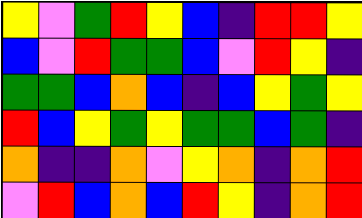[["yellow", "violet", "green", "red", "yellow", "blue", "indigo", "red", "red", "yellow"], ["blue", "violet", "red", "green", "green", "blue", "violet", "red", "yellow", "indigo"], ["green", "green", "blue", "orange", "blue", "indigo", "blue", "yellow", "green", "yellow"], ["red", "blue", "yellow", "green", "yellow", "green", "green", "blue", "green", "indigo"], ["orange", "indigo", "indigo", "orange", "violet", "yellow", "orange", "indigo", "orange", "red"], ["violet", "red", "blue", "orange", "blue", "red", "yellow", "indigo", "orange", "red"]]